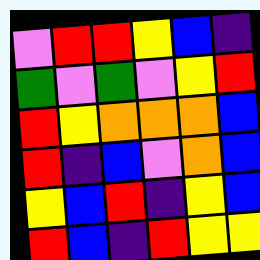[["violet", "red", "red", "yellow", "blue", "indigo"], ["green", "violet", "green", "violet", "yellow", "red"], ["red", "yellow", "orange", "orange", "orange", "blue"], ["red", "indigo", "blue", "violet", "orange", "blue"], ["yellow", "blue", "red", "indigo", "yellow", "blue"], ["red", "blue", "indigo", "red", "yellow", "yellow"]]